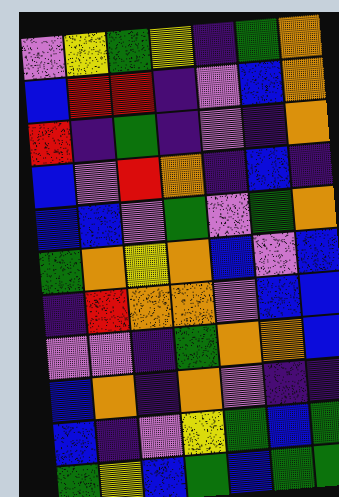[["violet", "yellow", "green", "yellow", "indigo", "green", "orange"], ["blue", "red", "red", "indigo", "violet", "blue", "orange"], ["red", "indigo", "green", "indigo", "violet", "indigo", "orange"], ["blue", "violet", "red", "orange", "indigo", "blue", "indigo"], ["blue", "blue", "violet", "green", "violet", "green", "orange"], ["green", "orange", "yellow", "orange", "blue", "violet", "blue"], ["indigo", "red", "orange", "orange", "violet", "blue", "blue"], ["violet", "violet", "indigo", "green", "orange", "orange", "blue"], ["blue", "orange", "indigo", "orange", "violet", "indigo", "indigo"], ["blue", "indigo", "violet", "yellow", "green", "blue", "green"], ["green", "yellow", "blue", "green", "blue", "green", "green"]]